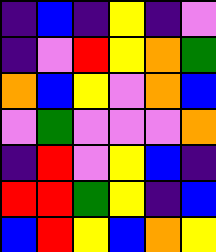[["indigo", "blue", "indigo", "yellow", "indigo", "violet"], ["indigo", "violet", "red", "yellow", "orange", "green"], ["orange", "blue", "yellow", "violet", "orange", "blue"], ["violet", "green", "violet", "violet", "violet", "orange"], ["indigo", "red", "violet", "yellow", "blue", "indigo"], ["red", "red", "green", "yellow", "indigo", "blue"], ["blue", "red", "yellow", "blue", "orange", "yellow"]]